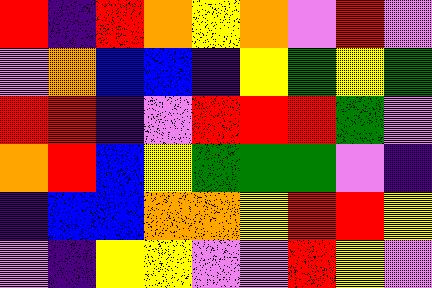[["red", "indigo", "red", "orange", "yellow", "orange", "violet", "red", "violet"], ["violet", "orange", "blue", "blue", "indigo", "yellow", "green", "yellow", "green"], ["red", "red", "indigo", "violet", "red", "red", "red", "green", "violet"], ["orange", "red", "blue", "yellow", "green", "green", "green", "violet", "indigo"], ["indigo", "blue", "blue", "orange", "orange", "yellow", "red", "red", "yellow"], ["violet", "indigo", "yellow", "yellow", "violet", "violet", "red", "yellow", "violet"]]